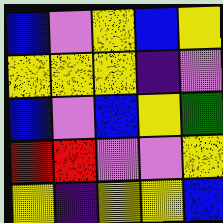[["blue", "violet", "yellow", "blue", "yellow"], ["yellow", "yellow", "yellow", "indigo", "violet"], ["blue", "violet", "blue", "yellow", "green"], ["red", "red", "violet", "violet", "yellow"], ["yellow", "indigo", "yellow", "yellow", "blue"]]